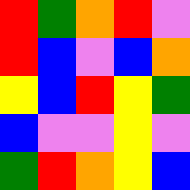[["red", "green", "orange", "red", "violet"], ["red", "blue", "violet", "blue", "orange"], ["yellow", "blue", "red", "yellow", "green"], ["blue", "violet", "violet", "yellow", "violet"], ["green", "red", "orange", "yellow", "blue"]]